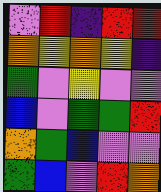[["violet", "red", "indigo", "red", "red"], ["orange", "yellow", "orange", "yellow", "indigo"], ["green", "violet", "yellow", "violet", "violet"], ["blue", "violet", "green", "green", "red"], ["orange", "green", "blue", "violet", "violet"], ["green", "blue", "violet", "red", "orange"]]